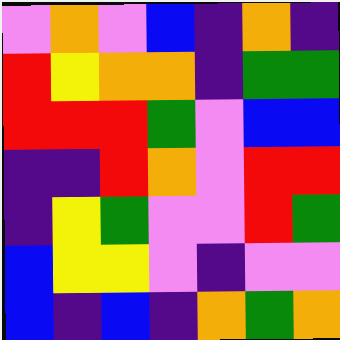[["violet", "orange", "violet", "blue", "indigo", "orange", "indigo"], ["red", "yellow", "orange", "orange", "indigo", "green", "green"], ["red", "red", "red", "green", "violet", "blue", "blue"], ["indigo", "indigo", "red", "orange", "violet", "red", "red"], ["indigo", "yellow", "green", "violet", "violet", "red", "green"], ["blue", "yellow", "yellow", "violet", "indigo", "violet", "violet"], ["blue", "indigo", "blue", "indigo", "orange", "green", "orange"]]